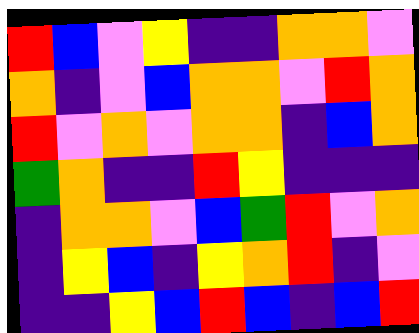[["red", "blue", "violet", "yellow", "indigo", "indigo", "orange", "orange", "violet"], ["orange", "indigo", "violet", "blue", "orange", "orange", "violet", "red", "orange"], ["red", "violet", "orange", "violet", "orange", "orange", "indigo", "blue", "orange"], ["green", "orange", "indigo", "indigo", "red", "yellow", "indigo", "indigo", "indigo"], ["indigo", "orange", "orange", "violet", "blue", "green", "red", "violet", "orange"], ["indigo", "yellow", "blue", "indigo", "yellow", "orange", "red", "indigo", "violet"], ["indigo", "indigo", "yellow", "blue", "red", "blue", "indigo", "blue", "red"]]